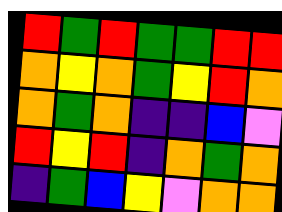[["red", "green", "red", "green", "green", "red", "red"], ["orange", "yellow", "orange", "green", "yellow", "red", "orange"], ["orange", "green", "orange", "indigo", "indigo", "blue", "violet"], ["red", "yellow", "red", "indigo", "orange", "green", "orange"], ["indigo", "green", "blue", "yellow", "violet", "orange", "orange"]]